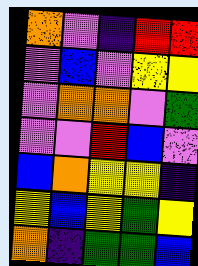[["orange", "violet", "indigo", "red", "red"], ["violet", "blue", "violet", "yellow", "yellow"], ["violet", "orange", "orange", "violet", "green"], ["violet", "violet", "red", "blue", "violet"], ["blue", "orange", "yellow", "yellow", "indigo"], ["yellow", "blue", "yellow", "green", "yellow"], ["orange", "indigo", "green", "green", "blue"]]